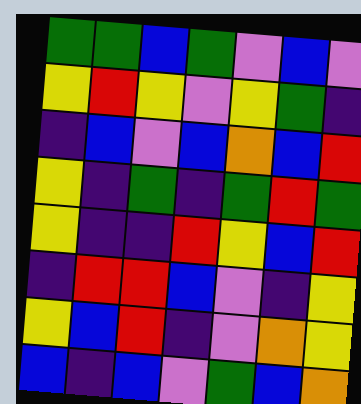[["green", "green", "blue", "green", "violet", "blue", "violet"], ["yellow", "red", "yellow", "violet", "yellow", "green", "indigo"], ["indigo", "blue", "violet", "blue", "orange", "blue", "red"], ["yellow", "indigo", "green", "indigo", "green", "red", "green"], ["yellow", "indigo", "indigo", "red", "yellow", "blue", "red"], ["indigo", "red", "red", "blue", "violet", "indigo", "yellow"], ["yellow", "blue", "red", "indigo", "violet", "orange", "yellow"], ["blue", "indigo", "blue", "violet", "green", "blue", "orange"]]